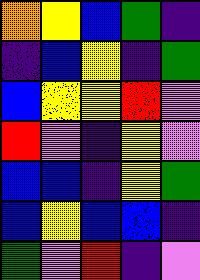[["orange", "yellow", "blue", "green", "indigo"], ["indigo", "blue", "yellow", "indigo", "green"], ["blue", "yellow", "yellow", "red", "violet"], ["red", "violet", "indigo", "yellow", "violet"], ["blue", "blue", "indigo", "yellow", "green"], ["blue", "yellow", "blue", "blue", "indigo"], ["green", "violet", "red", "indigo", "violet"]]